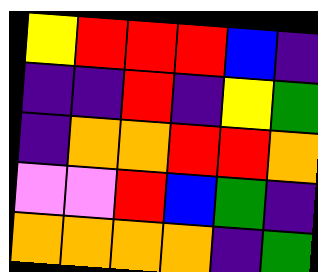[["yellow", "red", "red", "red", "blue", "indigo"], ["indigo", "indigo", "red", "indigo", "yellow", "green"], ["indigo", "orange", "orange", "red", "red", "orange"], ["violet", "violet", "red", "blue", "green", "indigo"], ["orange", "orange", "orange", "orange", "indigo", "green"]]